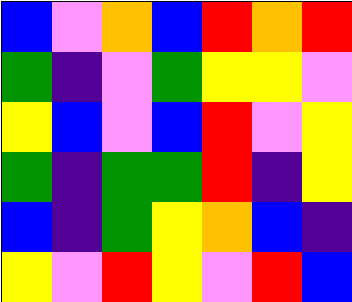[["blue", "violet", "orange", "blue", "red", "orange", "red"], ["green", "indigo", "violet", "green", "yellow", "yellow", "violet"], ["yellow", "blue", "violet", "blue", "red", "violet", "yellow"], ["green", "indigo", "green", "green", "red", "indigo", "yellow"], ["blue", "indigo", "green", "yellow", "orange", "blue", "indigo"], ["yellow", "violet", "red", "yellow", "violet", "red", "blue"]]